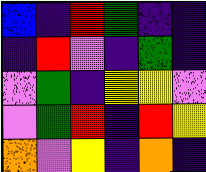[["blue", "indigo", "red", "green", "indigo", "indigo"], ["indigo", "red", "violet", "indigo", "green", "indigo"], ["violet", "green", "indigo", "yellow", "yellow", "violet"], ["violet", "green", "red", "indigo", "red", "yellow"], ["orange", "violet", "yellow", "indigo", "orange", "indigo"]]